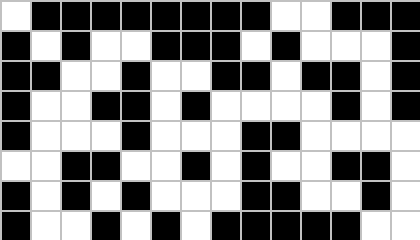[["white", "black", "black", "black", "black", "black", "black", "black", "black", "white", "white", "black", "black", "black"], ["black", "white", "black", "white", "white", "black", "black", "black", "white", "black", "white", "white", "white", "black"], ["black", "black", "white", "white", "black", "white", "white", "black", "black", "white", "black", "black", "white", "black"], ["black", "white", "white", "black", "black", "white", "black", "white", "white", "white", "white", "black", "white", "black"], ["black", "white", "white", "white", "black", "white", "white", "white", "black", "black", "white", "white", "white", "white"], ["white", "white", "black", "black", "white", "white", "black", "white", "black", "white", "white", "black", "black", "white"], ["black", "white", "black", "white", "black", "white", "white", "white", "black", "black", "white", "white", "black", "white"], ["black", "white", "white", "black", "white", "black", "white", "black", "black", "black", "black", "black", "white", "white"]]